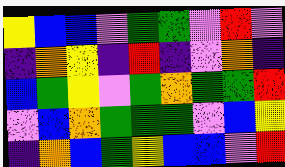[["yellow", "blue", "blue", "violet", "green", "green", "violet", "red", "violet"], ["indigo", "orange", "yellow", "indigo", "red", "indigo", "violet", "orange", "indigo"], ["blue", "green", "yellow", "violet", "green", "orange", "green", "green", "red"], ["violet", "blue", "orange", "green", "green", "green", "violet", "blue", "yellow"], ["indigo", "orange", "blue", "green", "yellow", "blue", "blue", "violet", "red"]]